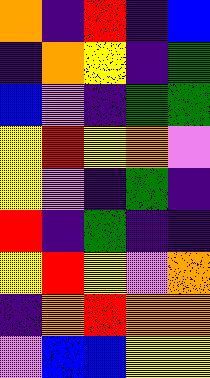[["orange", "indigo", "red", "indigo", "blue"], ["indigo", "orange", "yellow", "indigo", "green"], ["blue", "violet", "indigo", "green", "green"], ["yellow", "red", "yellow", "orange", "violet"], ["yellow", "violet", "indigo", "green", "indigo"], ["red", "indigo", "green", "indigo", "indigo"], ["yellow", "red", "yellow", "violet", "orange"], ["indigo", "orange", "red", "orange", "orange"], ["violet", "blue", "blue", "yellow", "yellow"]]